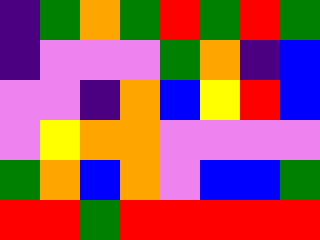[["indigo", "green", "orange", "green", "red", "green", "red", "green"], ["indigo", "violet", "violet", "violet", "green", "orange", "indigo", "blue"], ["violet", "violet", "indigo", "orange", "blue", "yellow", "red", "blue"], ["violet", "yellow", "orange", "orange", "violet", "violet", "violet", "violet"], ["green", "orange", "blue", "orange", "violet", "blue", "blue", "green"], ["red", "red", "green", "red", "red", "red", "red", "red"]]